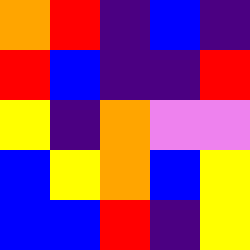[["orange", "red", "indigo", "blue", "indigo"], ["red", "blue", "indigo", "indigo", "red"], ["yellow", "indigo", "orange", "violet", "violet"], ["blue", "yellow", "orange", "blue", "yellow"], ["blue", "blue", "red", "indigo", "yellow"]]